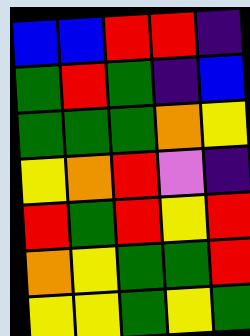[["blue", "blue", "red", "red", "indigo"], ["green", "red", "green", "indigo", "blue"], ["green", "green", "green", "orange", "yellow"], ["yellow", "orange", "red", "violet", "indigo"], ["red", "green", "red", "yellow", "red"], ["orange", "yellow", "green", "green", "red"], ["yellow", "yellow", "green", "yellow", "green"]]